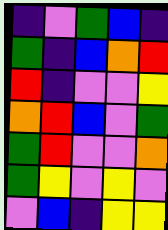[["indigo", "violet", "green", "blue", "indigo"], ["green", "indigo", "blue", "orange", "red"], ["red", "indigo", "violet", "violet", "yellow"], ["orange", "red", "blue", "violet", "green"], ["green", "red", "violet", "violet", "orange"], ["green", "yellow", "violet", "yellow", "violet"], ["violet", "blue", "indigo", "yellow", "yellow"]]